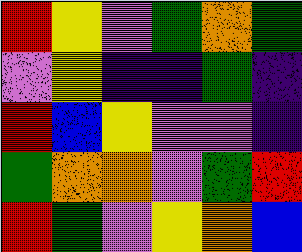[["red", "yellow", "violet", "green", "orange", "green"], ["violet", "yellow", "indigo", "indigo", "green", "indigo"], ["red", "blue", "yellow", "violet", "violet", "indigo"], ["green", "orange", "orange", "violet", "green", "red"], ["red", "green", "violet", "yellow", "orange", "blue"]]